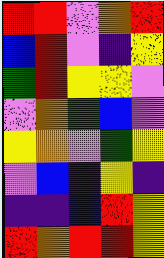[["red", "red", "violet", "orange", "red"], ["blue", "red", "violet", "indigo", "yellow"], ["green", "red", "yellow", "yellow", "violet"], ["violet", "orange", "green", "blue", "violet"], ["yellow", "orange", "violet", "green", "yellow"], ["violet", "blue", "indigo", "yellow", "indigo"], ["indigo", "indigo", "blue", "red", "yellow"], ["red", "orange", "red", "red", "yellow"]]